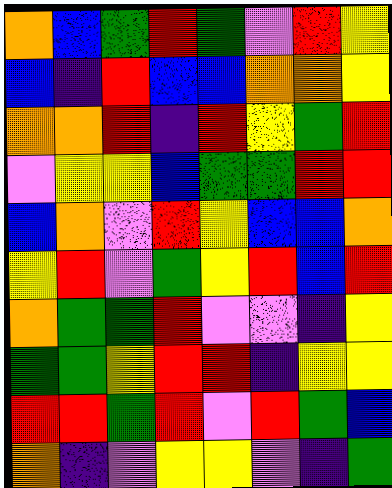[["orange", "blue", "green", "red", "green", "violet", "red", "yellow"], ["blue", "indigo", "red", "blue", "blue", "orange", "orange", "yellow"], ["orange", "orange", "red", "indigo", "red", "yellow", "green", "red"], ["violet", "yellow", "yellow", "blue", "green", "green", "red", "red"], ["blue", "orange", "violet", "red", "yellow", "blue", "blue", "orange"], ["yellow", "red", "violet", "green", "yellow", "red", "blue", "red"], ["orange", "green", "green", "red", "violet", "violet", "indigo", "yellow"], ["green", "green", "yellow", "red", "red", "indigo", "yellow", "yellow"], ["red", "red", "green", "red", "violet", "red", "green", "blue"], ["orange", "indigo", "violet", "yellow", "yellow", "violet", "indigo", "green"]]